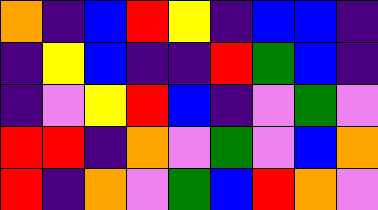[["orange", "indigo", "blue", "red", "yellow", "indigo", "blue", "blue", "indigo"], ["indigo", "yellow", "blue", "indigo", "indigo", "red", "green", "blue", "indigo"], ["indigo", "violet", "yellow", "red", "blue", "indigo", "violet", "green", "violet"], ["red", "red", "indigo", "orange", "violet", "green", "violet", "blue", "orange"], ["red", "indigo", "orange", "violet", "green", "blue", "red", "orange", "violet"]]